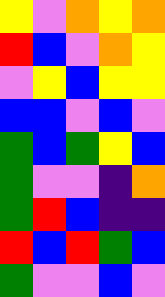[["yellow", "violet", "orange", "yellow", "orange"], ["red", "blue", "violet", "orange", "yellow"], ["violet", "yellow", "blue", "yellow", "yellow"], ["blue", "blue", "violet", "blue", "violet"], ["green", "blue", "green", "yellow", "blue"], ["green", "violet", "violet", "indigo", "orange"], ["green", "red", "blue", "indigo", "indigo"], ["red", "blue", "red", "green", "blue"], ["green", "violet", "violet", "blue", "violet"]]